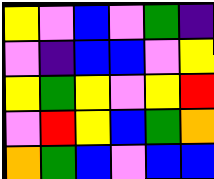[["yellow", "violet", "blue", "violet", "green", "indigo"], ["violet", "indigo", "blue", "blue", "violet", "yellow"], ["yellow", "green", "yellow", "violet", "yellow", "red"], ["violet", "red", "yellow", "blue", "green", "orange"], ["orange", "green", "blue", "violet", "blue", "blue"]]